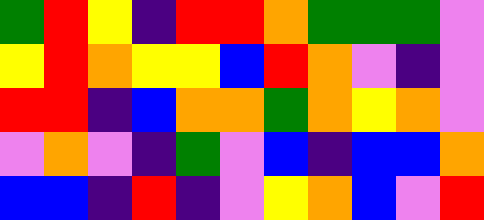[["green", "red", "yellow", "indigo", "red", "red", "orange", "green", "green", "green", "violet"], ["yellow", "red", "orange", "yellow", "yellow", "blue", "red", "orange", "violet", "indigo", "violet"], ["red", "red", "indigo", "blue", "orange", "orange", "green", "orange", "yellow", "orange", "violet"], ["violet", "orange", "violet", "indigo", "green", "violet", "blue", "indigo", "blue", "blue", "orange"], ["blue", "blue", "indigo", "red", "indigo", "violet", "yellow", "orange", "blue", "violet", "red"]]